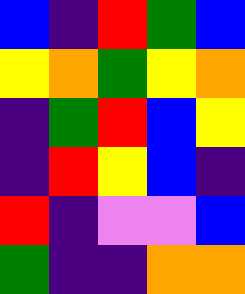[["blue", "indigo", "red", "green", "blue"], ["yellow", "orange", "green", "yellow", "orange"], ["indigo", "green", "red", "blue", "yellow"], ["indigo", "red", "yellow", "blue", "indigo"], ["red", "indigo", "violet", "violet", "blue"], ["green", "indigo", "indigo", "orange", "orange"]]